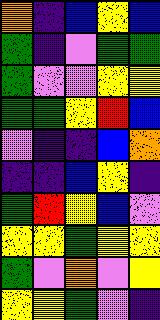[["orange", "indigo", "blue", "yellow", "blue"], ["green", "indigo", "violet", "green", "green"], ["green", "violet", "violet", "yellow", "yellow"], ["green", "green", "yellow", "red", "blue"], ["violet", "indigo", "indigo", "blue", "orange"], ["indigo", "indigo", "blue", "yellow", "indigo"], ["green", "red", "yellow", "blue", "violet"], ["yellow", "yellow", "green", "yellow", "yellow"], ["green", "violet", "orange", "violet", "yellow"], ["yellow", "yellow", "green", "violet", "indigo"]]